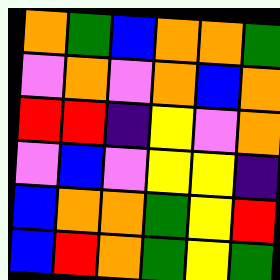[["orange", "green", "blue", "orange", "orange", "green"], ["violet", "orange", "violet", "orange", "blue", "orange"], ["red", "red", "indigo", "yellow", "violet", "orange"], ["violet", "blue", "violet", "yellow", "yellow", "indigo"], ["blue", "orange", "orange", "green", "yellow", "red"], ["blue", "red", "orange", "green", "yellow", "green"]]